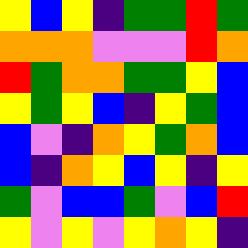[["yellow", "blue", "yellow", "indigo", "green", "green", "red", "green"], ["orange", "orange", "orange", "violet", "violet", "violet", "red", "orange"], ["red", "green", "orange", "orange", "green", "green", "yellow", "blue"], ["yellow", "green", "yellow", "blue", "indigo", "yellow", "green", "blue"], ["blue", "violet", "indigo", "orange", "yellow", "green", "orange", "blue"], ["blue", "indigo", "orange", "yellow", "blue", "yellow", "indigo", "yellow"], ["green", "violet", "blue", "blue", "green", "violet", "blue", "red"], ["yellow", "violet", "yellow", "violet", "yellow", "orange", "yellow", "indigo"]]